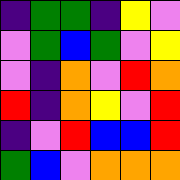[["indigo", "green", "green", "indigo", "yellow", "violet"], ["violet", "green", "blue", "green", "violet", "yellow"], ["violet", "indigo", "orange", "violet", "red", "orange"], ["red", "indigo", "orange", "yellow", "violet", "red"], ["indigo", "violet", "red", "blue", "blue", "red"], ["green", "blue", "violet", "orange", "orange", "orange"]]